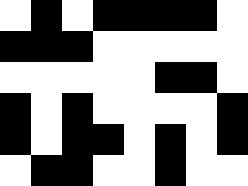[["white", "black", "white", "black", "black", "black", "black", "white"], ["black", "black", "black", "white", "white", "white", "white", "white"], ["white", "white", "white", "white", "white", "black", "black", "white"], ["black", "white", "black", "white", "white", "white", "white", "black"], ["black", "white", "black", "black", "white", "black", "white", "black"], ["white", "black", "black", "white", "white", "black", "white", "white"]]